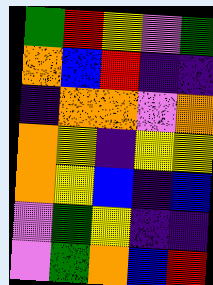[["green", "red", "yellow", "violet", "green"], ["orange", "blue", "red", "indigo", "indigo"], ["indigo", "orange", "orange", "violet", "orange"], ["orange", "yellow", "indigo", "yellow", "yellow"], ["orange", "yellow", "blue", "indigo", "blue"], ["violet", "green", "yellow", "indigo", "indigo"], ["violet", "green", "orange", "blue", "red"]]